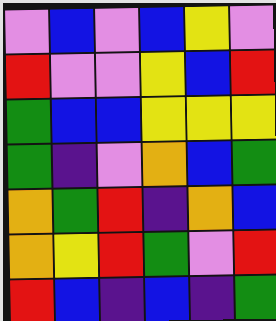[["violet", "blue", "violet", "blue", "yellow", "violet"], ["red", "violet", "violet", "yellow", "blue", "red"], ["green", "blue", "blue", "yellow", "yellow", "yellow"], ["green", "indigo", "violet", "orange", "blue", "green"], ["orange", "green", "red", "indigo", "orange", "blue"], ["orange", "yellow", "red", "green", "violet", "red"], ["red", "blue", "indigo", "blue", "indigo", "green"]]